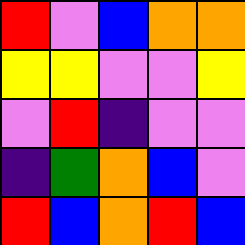[["red", "violet", "blue", "orange", "orange"], ["yellow", "yellow", "violet", "violet", "yellow"], ["violet", "red", "indigo", "violet", "violet"], ["indigo", "green", "orange", "blue", "violet"], ["red", "blue", "orange", "red", "blue"]]